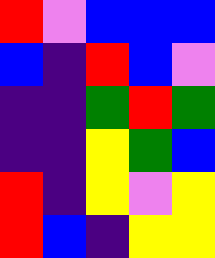[["red", "violet", "blue", "blue", "blue"], ["blue", "indigo", "red", "blue", "violet"], ["indigo", "indigo", "green", "red", "green"], ["indigo", "indigo", "yellow", "green", "blue"], ["red", "indigo", "yellow", "violet", "yellow"], ["red", "blue", "indigo", "yellow", "yellow"]]